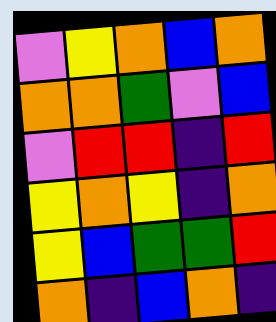[["violet", "yellow", "orange", "blue", "orange"], ["orange", "orange", "green", "violet", "blue"], ["violet", "red", "red", "indigo", "red"], ["yellow", "orange", "yellow", "indigo", "orange"], ["yellow", "blue", "green", "green", "red"], ["orange", "indigo", "blue", "orange", "indigo"]]